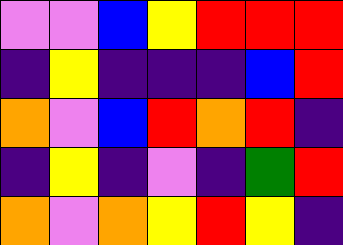[["violet", "violet", "blue", "yellow", "red", "red", "red"], ["indigo", "yellow", "indigo", "indigo", "indigo", "blue", "red"], ["orange", "violet", "blue", "red", "orange", "red", "indigo"], ["indigo", "yellow", "indigo", "violet", "indigo", "green", "red"], ["orange", "violet", "orange", "yellow", "red", "yellow", "indigo"]]